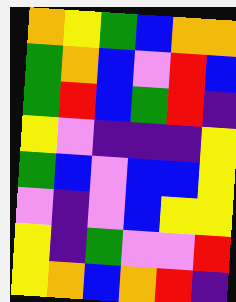[["orange", "yellow", "green", "blue", "orange", "orange"], ["green", "orange", "blue", "violet", "red", "blue"], ["green", "red", "blue", "green", "red", "indigo"], ["yellow", "violet", "indigo", "indigo", "indigo", "yellow"], ["green", "blue", "violet", "blue", "blue", "yellow"], ["violet", "indigo", "violet", "blue", "yellow", "yellow"], ["yellow", "indigo", "green", "violet", "violet", "red"], ["yellow", "orange", "blue", "orange", "red", "indigo"]]